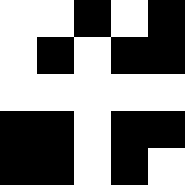[["white", "white", "black", "white", "black"], ["white", "black", "white", "black", "black"], ["white", "white", "white", "white", "white"], ["black", "black", "white", "black", "black"], ["black", "black", "white", "black", "white"]]